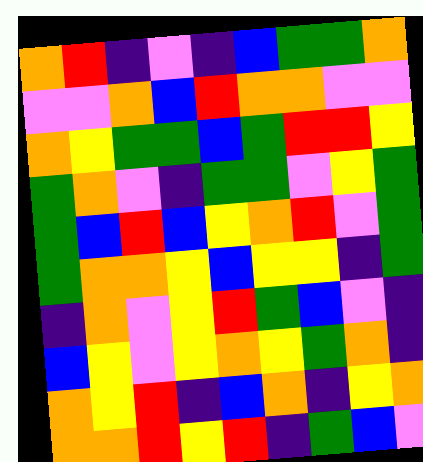[["orange", "red", "indigo", "violet", "indigo", "blue", "green", "green", "orange"], ["violet", "violet", "orange", "blue", "red", "orange", "orange", "violet", "violet"], ["orange", "yellow", "green", "green", "blue", "green", "red", "red", "yellow"], ["green", "orange", "violet", "indigo", "green", "green", "violet", "yellow", "green"], ["green", "blue", "red", "blue", "yellow", "orange", "red", "violet", "green"], ["green", "orange", "orange", "yellow", "blue", "yellow", "yellow", "indigo", "green"], ["indigo", "orange", "violet", "yellow", "red", "green", "blue", "violet", "indigo"], ["blue", "yellow", "violet", "yellow", "orange", "yellow", "green", "orange", "indigo"], ["orange", "yellow", "red", "indigo", "blue", "orange", "indigo", "yellow", "orange"], ["orange", "orange", "red", "yellow", "red", "indigo", "green", "blue", "violet"]]